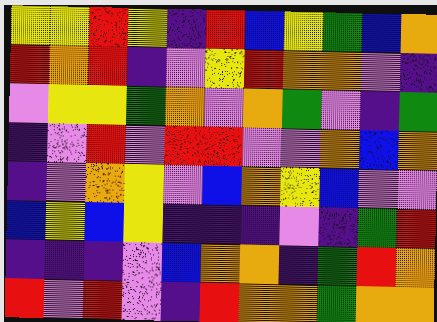[["yellow", "yellow", "red", "yellow", "indigo", "red", "blue", "yellow", "green", "blue", "orange"], ["red", "orange", "red", "indigo", "violet", "yellow", "red", "orange", "orange", "violet", "indigo"], ["violet", "yellow", "yellow", "green", "orange", "violet", "orange", "green", "violet", "indigo", "green"], ["indigo", "violet", "red", "violet", "red", "red", "violet", "violet", "orange", "blue", "orange"], ["indigo", "violet", "orange", "yellow", "violet", "blue", "orange", "yellow", "blue", "violet", "violet"], ["blue", "yellow", "blue", "yellow", "indigo", "indigo", "indigo", "violet", "indigo", "green", "red"], ["indigo", "indigo", "indigo", "violet", "blue", "orange", "orange", "indigo", "green", "red", "orange"], ["red", "violet", "red", "violet", "indigo", "red", "orange", "orange", "green", "orange", "orange"]]